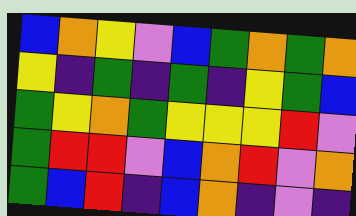[["blue", "orange", "yellow", "violet", "blue", "green", "orange", "green", "orange"], ["yellow", "indigo", "green", "indigo", "green", "indigo", "yellow", "green", "blue"], ["green", "yellow", "orange", "green", "yellow", "yellow", "yellow", "red", "violet"], ["green", "red", "red", "violet", "blue", "orange", "red", "violet", "orange"], ["green", "blue", "red", "indigo", "blue", "orange", "indigo", "violet", "indigo"]]